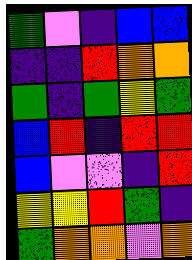[["green", "violet", "indigo", "blue", "blue"], ["indigo", "indigo", "red", "orange", "orange"], ["green", "indigo", "green", "yellow", "green"], ["blue", "red", "indigo", "red", "red"], ["blue", "violet", "violet", "indigo", "red"], ["yellow", "yellow", "red", "green", "indigo"], ["green", "orange", "orange", "violet", "orange"]]